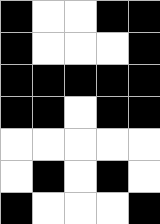[["black", "white", "white", "black", "black"], ["black", "white", "white", "white", "black"], ["black", "black", "black", "black", "black"], ["black", "black", "white", "black", "black"], ["white", "white", "white", "white", "white"], ["white", "black", "white", "black", "white"], ["black", "white", "white", "white", "black"]]